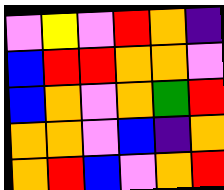[["violet", "yellow", "violet", "red", "orange", "indigo"], ["blue", "red", "red", "orange", "orange", "violet"], ["blue", "orange", "violet", "orange", "green", "red"], ["orange", "orange", "violet", "blue", "indigo", "orange"], ["orange", "red", "blue", "violet", "orange", "red"]]